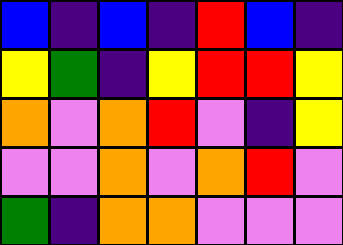[["blue", "indigo", "blue", "indigo", "red", "blue", "indigo"], ["yellow", "green", "indigo", "yellow", "red", "red", "yellow"], ["orange", "violet", "orange", "red", "violet", "indigo", "yellow"], ["violet", "violet", "orange", "violet", "orange", "red", "violet"], ["green", "indigo", "orange", "orange", "violet", "violet", "violet"]]